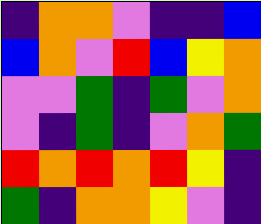[["indigo", "orange", "orange", "violet", "indigo", "indigo", "blue"], ["blue", "orange", "violet", "red", "blue", "yellow", "orange"], ["violet", "violet", "green", "indigo", "green", "violet", "orange"], ["violet", "indigo", "green", "indigo", "violet", "orange", "green"], ["red", "orange", "red", "orange", "red", "yellow", "indigo"], ["green", "indigo", "orange", "orange", "yellow", "violet", "indigo"]]